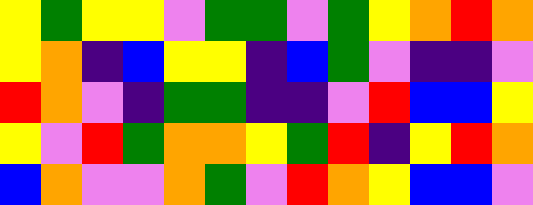[["yellow", "green", "yellow", "yellow", "violet", "green", "green", "violet", "green", "yellow", "orange", "red", "orange"], ["yellow", "orange", "indigo", "blue", "yellow", "yellow", "indigo", "blue", "green", "violet", "indigo", "indigo", "violet"], ["red", "orange", "violet", "indigo", "green", "green", "indigo", "indigo", "violet", "red", "blue", "blue", "yellow"], ["yellow", "violet", "red", "green", "orange", "orange", "yellow", "green", "red", "indigo", "yellow", "red", "orange"], ["blue", "orange", "violet", "violet", "orange", "green", "violet", "red", "orange", "yellow", "blue", "blue", "violet"]]